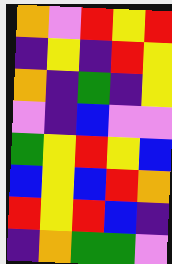[["orange", "violet", "red", "yellow", "red"], ["indigo", "yellow", "indigo", "red", "yellow"], ["orange", "indigo", "green", "indigo", "yellow"], ["violet", "indigo", "blue", "violet", "violet"], ["green", "yellow", "red", "yellow", "blue"], ["blue", "yellow", "blue", "red", "orange"], ["red", "yellow", "red", "blue", "indigo"], ["indigo", "orange", "green", "green", "violet"]]